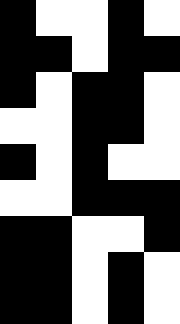[["black", "white", "white", "black", "white"], ["black", "black", "white", "black", "black"], ["black", "white", "black", "black", "white"], ["white", "white", "black", "black", "white"], ["black", "white", "black", "white", "white"], ["white", "white", "black", "black", "black"], ["black", "black", "white", "white", "black"], ["black", "black", "white", "black", "white"], ["black", "black", "white", "black", "white"]]